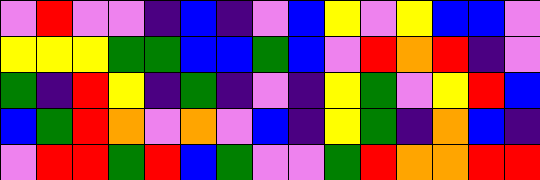[["violet", "red", "violet", "violet", "indigo", "blue", "indigo", "violet", "blue", "yellow", "violet", "yellow", "blue", "blue", "violet"], ["yellow", "yellow", "yellow", "green", "green", "blue", "blue", "green", "blue", "violet", "red", "orange", "red", "indigo", "violet"], ["green", "indigo", "red", "yellow", "indigo", "green", "indigo", "violet", "indigo", "yellow", "green", "violet", "yellow", "red", "blue"], ["blue", "green", "red", "orange", "violet", "orange", "violet", "blue", "indigo", "yellow", "green", "indigo", "orange", "blue", "indigo"], ["violet", "red", "red", "green", "red", "blue", "green", "violet", "violet", "green", "red", "orange", "orange", "red", "red"]]